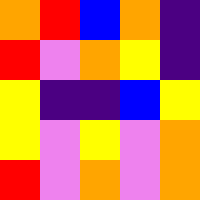[["orange", "red", "blue", "orange", "indigo"], ["red", "violet", "orange", "yellow", "indigo"], ["yellow", "indigo", "indigo", "blue", "yellow"], ["yellow", "violet", "yellow", "violet", "orange"], ["red", "violet", "orange", "violet", "orange"]]